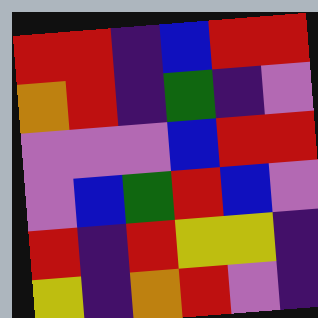[["red", "red", "indigo", "blue", "red", "red"], ["orange", "red", "indigo", "green", "indigo", "violet"], ["violet", "violet", "violet", "blue", "red", "red"], ["violet", "blue", "green", "red", "blue", "violet"], ["red", "indigo", "red", "yellow", "yellow", "indigo"], ["yellow", "indigo", "orange", "red", "violet", "indigo"]]